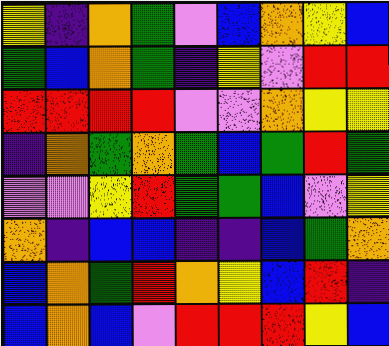[["yellow", "indigo", "orange", "green", "violet", "blue", "orange", "yellow", "blue"], ["green", "blue", "orange", "green", "indigo", "yellow", "violet", "red", "red"], ["red", "red", "red", "red", "violet", "violet", "orange", "yellow", "yellow"], ["indigo", "orange", "green", "orange", "green", "blue", "green", "red", "green"], ["violet", "violet", "yellow", "red", "green", "green", "blue", "violet", "yellow"], ["orange", "indigo", "blue", "blue", "indigo", "indigo", "blue", "green", "orange"], ["blue", "orange", "green", "red", "orange", "yellow", "blue", "red", "indigo"], ["blue", "orange", "blue", "violet", "red", "red", "red", "yellow", "blue"]]